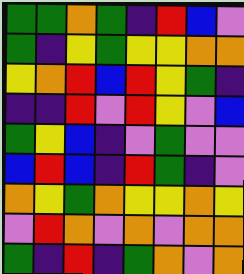[["green", "green", "orange", "green", "indigo", "red", "blue", "violet"], ["green", "indigo", "yellow", "green", "yellow", "yellow", "orange", "orange"], ["yellow", "orange", "red", "blue", "red", "yellow", "green", "indigo"], ["indigo", "indigo", "red", "violet", "red", "yellow", "violet", "blue"], ["green", "yellow", "blue", "indigo", "violet", "green", "violet", "violet"], ["blue", "red", "blue", "indigo", "red", "green", "indigo", "violet"], ["orange", "yellow", "green", "orange", "yellow", "yellow", "orange", "yellow"], ["violet", "red", "orange", "violet", "orange", "violet", "orange", "orange"], ["green", "indigo", "red", "indigo", "green", "orange", "violet", "orange"]]